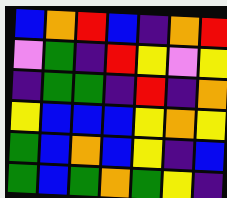[["blue", "orange", "red", "blue", "indigo", "orange", "red"], ["violet", "green", "indigo", "red", "yellow", "violet", "yellow"], ["indigo", "green", "green", "indigo", "red", "indigo", "orange"], ["yellow", "blue", "blue", "blue", "yellow", "orange", "yellow"], ["green", "blue", "orange", "blue", "yellow", "indigo", "blue"], ["green", "blue", "green", "orange", "green", "yellow", "indigo"]]